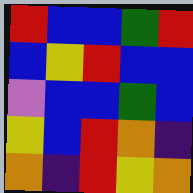[["red", "blue", "blue", "green", "red"], ["blue", "yellow", "red", "blue", "blue"], ["violet", "blue", "blue", "green", "blue"], ["yellow", "blue", "red", "orange", "indigo"], ["orange", "indigo", "red", "yellow", "orange"]]